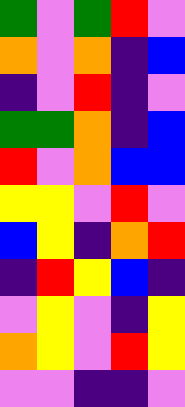[["green", "violet", "green", "red", "violet"], ["orange", "violet", "orange", "indigo", "blue"], ["indigo", "violet", "red", "indigo", "violet"], ["green", "green", "orange", "indigo", "blue"], ["red", "violet", "orange", "blue", "blue"], ["yellow", "yellow", "violet", "red", "violet"], ["blue", "yellow", "indigo", "orange", "red"], ["indigo", "red", "yellow", "blue", "indigo"], ["violet", "yellow", "violet", "indigo", "yellow"], ["orange", "yellow", "violet", "red", "yellow"], ["violet", "violet", "indigo", "indigo", "violet"]]